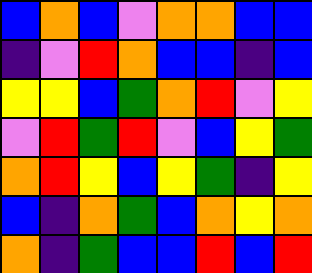[["blue", "orange", "blue", "violet", "orange", "orange", "blue", "blue"], ["indigo", "violet", "red", "orange", "blue", "blue", "indigo", "blue"], ["yellow", "yellow", "blue", "green", "orange", "red", "violet", "yellow"], ["violet", "red", "green", "red", "violet", "blue", "yellow", "green"], ["orange", "red", "yellow", "blue", "yellow", "green", "indigo", "yellow"], ["blue", "indigo", "orange", "green", "blue", "orange", "yellow", "orange"], ["orange", "indigo", "green", "blue", "blue", "red", "blue", "red"]]